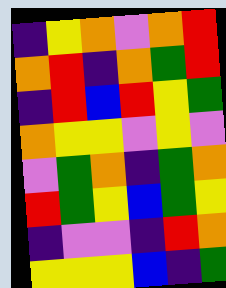[["indigo", "yellow", "orange", "violet", "orange", "red"], ["orange", "red", "indigo", "orange", "green", "red"], ["indigo", "red", "blue", "red", "yellow", "green"], ["orange", "yellow", "yellow", "violet", "yellow", "violet"], ["violet", "green", "orange", "indigo", "green", "orange"], ["red", "green", "yellow", "blue", "green", "yellow"], ["indigo", "violet", "violet", "indigo", "red", "orange"], ["yellow", "yellow", "yellow", "blue", "indigo", "green"]]